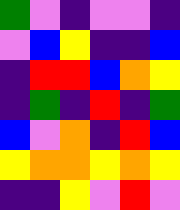[["green", "violet", "indigo", "violet", "violet", "indigo"], ["violet", "blue", "yellow", "indigo", "indigo", "blue"], ["indigo", "red", "red", "blue", "orange", "yellow"], ["indigo", "green", "indigo", "red", "indigo", "green"], ["blue", "violet", "orange", "indigo", "red", "blue"], ["yellow", "orange", "orange", "yellow", "orange", "yellow"], ["indigo", "indigo", "yellow", "violet", "red", "violet"]]